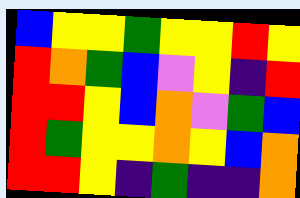[["blue", "yellow", "yellow", "green", "yellow", "yellow", "red", "yellow"], ["red", "orange", "green", "blue", "violet", "yellow", "indigo", "red"], ["red", "red", "yellow", "blue", "orange", "violet", "green", "blue"], ["red", "green", "yellow", "yellow", "orange", "yellow", "blue", "orange"], ["red", "red", "yellow", "indigo", "green", "indigo", "indigo", "orange"]]